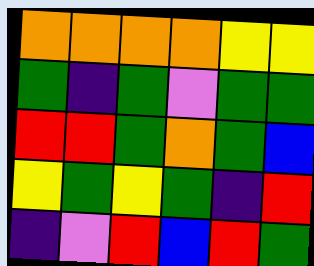[["orange", "orange", "orange", "orange", "yellow", "yellow"], ["green", "indigo", "green", "violet", "green", "green"], ["red", "red", "green", "orange", "green", "blue"], ["yellow", "green", "yellow", "green", "indigo", "red"], ["indigo", "violet", "red", "blue", "red", "green"]]